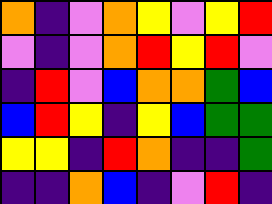[["orange", "indigo", "violet", "orange", "yellow", "violet", "yellow", "red"], ["violet", "indigo", "violet", "orange", "red", "yellow", "red", "violet"], ["indigo", "red", "violet", "blue", "orange", "orange", "green", "blue"], ["blue", "red", "yellow", "indigo", "yellow", "blue", "green", "green"], ["yellow", "yellow", "indigo", "red", "orange", "indigo", "indigo", "green"], ["indigo", "indigo", "orange", "blue", "indigo", "violet", "red", "indigo"]]